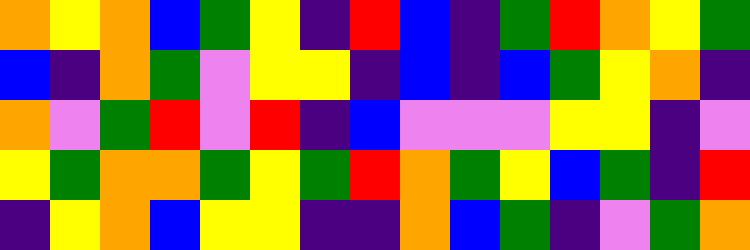[["orange", "yellow", "orange", "blue", "green", "yellow", "indigo", "red", "blue", "indigo", "green", "red", "orange", "yellow", "green"], ["blue", "indigo", "orange", "green", "violet", "yellow", "yellow", "indigo", "blue", "indigo", "blue", "green", "yellow", "orange", "indigo"], ["orange", "violet", "green", "red", "violet", "red", "indigo", "blue", "violet", "violet", "violet", "yellow", "yellow", "indigo", "violet"], ["yellow", "green", "orange", "orange", "green", "yellow", "green", "red", "orange", "green", "yellow", "blue", "green", "indigo", "red"], ["indigo", "yellow", "orange", "blue", "yellow", "yellow", "indigo", "indigo", "orange", "blue", "green", "indigo", "violet", "green", "orange"]]